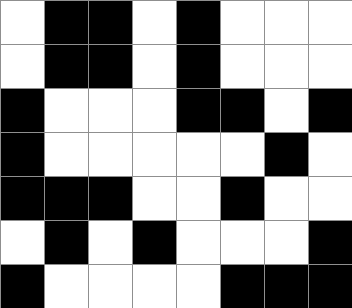[["white", "black", "black", "white", "black", "white", "white", "white"], ["white", "black", "black", "white", "black", "white", "white", "white"], ["black", "white", "white", "white", "black", "black", "white", "black"], ["black", "white", "white", "white", "white", "white", "black", "white"], ["black", "black", "black", "white", "white", "black", "white", "white"], ["white", "black", "white", "black", "white", "white", "white", "black"], ["black", "white", "white", "white", "white", "black", "black", "black"]]